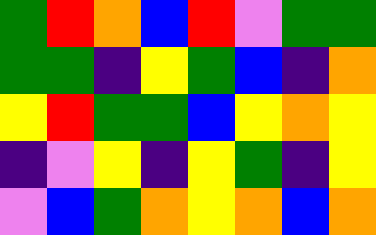[["green", "red", "orange", "blue", "red", "violet", "green", "green"], ["green", "green", "indigo", "yellow", "green", "blue", "indigo", "orange"], ["yellow", "red", "green", "green", "blue", "yellow", "orange", "yellow"], ["indigo", "violet", "yellow", "indigo", "yellow", "green", "indigo", "yellow"], ["violet", "blue", "green", "orange", "yellow", "orange", "blue", "orange"]]